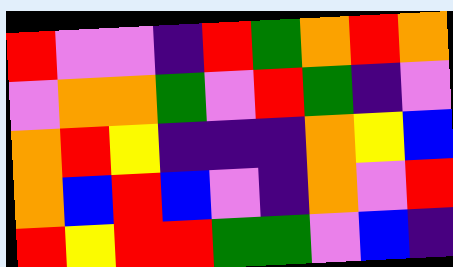[["red", "violet", "violet", "indigo", "red", "green", "orange", "red", "orange"], ["violet", "orange", "orange", "green", "violet", "red", "green", "indigo", "violet"], ["orange", "red", "yellow", "indigo", "indigo", "indigo", "orange", "yellow", "blue"], ["orange", "blue", "red", "blue", "violet", "indigo", "orange", "violet", "red"], ["red", "yellow", "red", "red", "green", "green", "violet", "blue", "indigo"]]